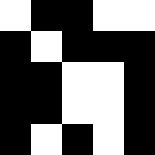[["white", "black", "black", "white", "white"], ["black", "white", "black", "black", "black"], ["black", "black", "white", "white", "black"], ["black", "black", "white", "white", "black"], ["black", "white", "black", "white", "black"]]